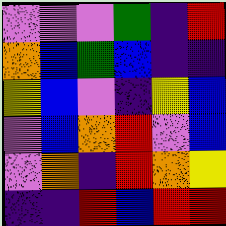[["violet", "violet", "violet", "green", "indigo", "red"], ["orange", "blue", "green", "blue", "indigo", "indigo"], ["yellow", "blue", "violet", "indigo", "yellow", "blue"], ["violet", "blue", "orange", "red", "violet", "blue"], ["violet", "orange", "indigo", "red", "orange", "yellow"], ["indigo", "indigo", "red", "blue", "red", "red"]]